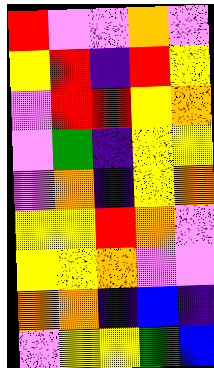[["red", "violet", "violet", "orange", "violet"], ["yellow", "red", "indigo", "red", "yellow"], ["violet", "red", "red", "yellow", "orange"], ["violet", "green", "indigo", "yellow", "yellow"], ["violet", "orange", "indigo", "yellow", "orange"], ["yellow", "yellow", "red", "orange", "violet"], ["yellow", "yellow", "orange", "violet", "violet"], ["orange", "orange", "indigo", "blue", "indigo"], ["violet", "yellow", "yellow", "green", "blue"]]